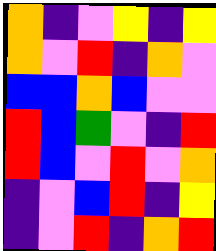[["orange", "indigo", "violet", "yellow", "indigo", "yellow"], ["orange", "violet", "red", "indigo", "orange", "violet"], ["blue", "blue", "orange", "blue", "violet", "violet"], ["red", "blue", "green", "violet", "indigo", "red"], ["red", "blue", "violet", "red", "violet", "orange"], ["indigo", "violet", "blue", "red", "indigo", "yellow"], ["indigo", "violet", "red", "indigo", "orange", "red"]]